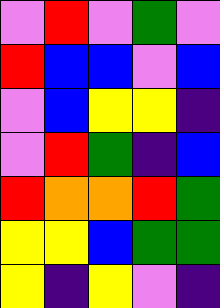[["violet", "red", "violet", "green", "violet"], ["red", "blue", "blue", "violet", "blue"], ["violet", "blue", "yellow", "yellow", "indigo"], ["violet", "red", "green", "indigo", "blue"], ["red", "orange", "orange", "red", "green"], ["yellow", "yellow", "blue", "green", "green"], ["yellow", "indigo", "yellow", "violet", "indigo"]]